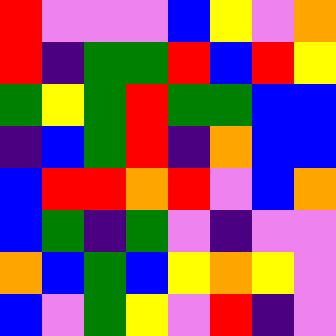[["red", "violet", "violet", "violet", "blue", "yellow", "violet", "orange"], ["red", "indigo", "green", "green", "red", "blue", "red", "yellow"], ["green", "yellow", "green", "red", "green", "green", "blue", "blue"], ["indigo", "blue", "green", "red", "indigo", "orange", "blue", "blue"], ["blue", "red", "red", "orange", "red", "violet", "blue", "orange"], ["blue", "green", "indigo", "green", "violet", "indigo", "violet", "violet"], ["orange", "blue", "green", "blue", "yellow", "orange", "yellow", "violet"], ["blue", "violet", "green", "yellow", "violet", "red", "indigo", "violet"]]